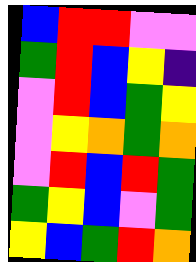[["blue", "red", "red", "violet", "violet"], ["green", "red", "blue", "yellow", "indigo"], ["violet", "red", "blue", "green", "yellow"], ["violet", "yellow", "orange", "green", "orange"], ["violet", "red", "blue", "red", "green"], ["green", "yellow", "blue", "violet", "green"], ["yellow", "blue", "green", "red", "orange"]]